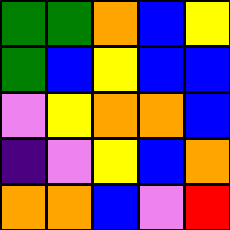[["green", "green", "orange", "blue", "yellow"], ["green", "blue", "yellow", "blue", "blue"], ["violet", "yellow", "orange", "orange", "blue"], ["indigo", "violet", "yellow", "blue", "orange"], ["orange", "orange", "blue", "violet", "red"]]